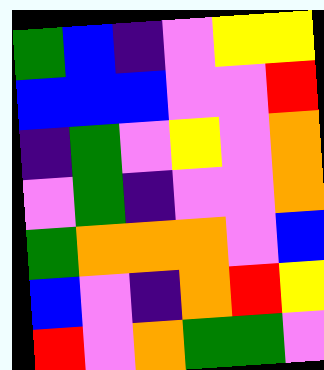[["green", "blue", "indigo", "violet", "yellow", "yellow"], ["blue", "blue", "blue", "violet", "violet", "red"], ["indigo", "green", "violet", "yellow", "violet", "orange"], ["violet", "green", "indigo", "violet", "violet", "orange"], ["green", "orange", "orange", "orange", "violet", "blue"], ["blue", "violet", "indigo", "orange", "red", "yellow"], ["red", "violet", "orange", "green", "green", "violet"]]